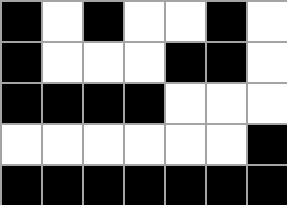[["black", "white", "black", "white", "white", "black", "white"], ["black", "white", "white", "white", "black", "black", "white"], ["black", "black", "black", "black", "white", "white", "white"], ["white", "white", "white", "white", "white", "white", "black"], ["black", "black", "black", "black", "black", "black", "black"]]